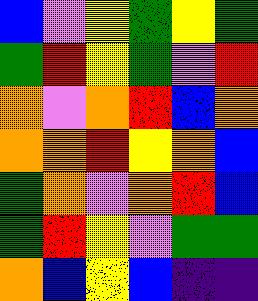[["blue", "violet", "yellow", "green", "yellow", "green"], ["green", "red", "yellow", "green", "violet", "red"], ["orange", "violet", "orange", "red", "blue", "orange"], ["orange", "orange", "red", "yellow", "orange", "blue"], ["green", "orange", "violet", "orange", "red", "blue"], ["green", "red", "yellow", "violet", "green", "green"], ["orange", "blue", "yellow", "blue", "indigo", "indigo"]]